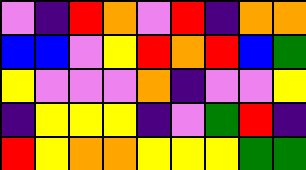[["violet", "indigo", "red", "orange", "violet", "red", "indigo", "orange", "orange"], ["blue", "blue", "violet", "yellow", "red", "orange", "red", "blue", "green"], ["yellow", "violet", "violet", "violet", "orange", "indigo", "violet", "violet", "yellow"], ["indigo", "yellow", "yellow", "yellow", "indigo", "violet", "green", "red", "indigo"], ["red", "yellow", "orange", "orange", "yellow", "yellow", "yellow", "green", "green"]]